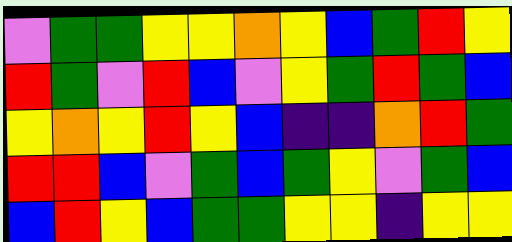[["violet", "green", "green", "yellow", "yellow", "orange", "yellow", "blue", "green", "red", "yellow"], ["red", "green", "violet", "red", "blue", "violet", "yellow", "green", "red", "green", "blue"], ["yellow", "orange", "yellow", "red", "yellow", "blue", "indigo", "indigo", "orange", "red", "green"], ["red", "red", "blue", "violet", "green", "blue", "green", "yellow", "violet", "green", "blue"], ["blue", "red", "yellow", "blue", "green", "green", "yellow", "yellow", "indigo", "yellow", "yellow"]]